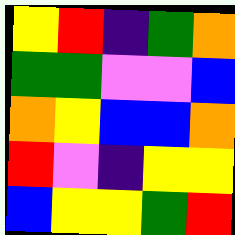[["yellow", "red", "indigo", "green", "orange"], ["green", "green", "violet", "violet", "blue"], ["orange", "yellow", "blue", "blue", "orange"], ["red", "violet", "indigo", "yellow", "yellow"], ["blue", "yellow", "yellow", "green", "red"]]